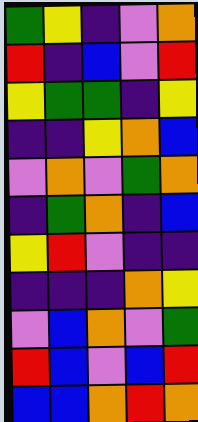[["green", "yellow", "indigo", "violet", "orange"], ["red", "indigo", "blue", "violet", "red"], ["yellow", "green", "green", "indigo", "yellow"], ["indigo", "indigo", "yellow", "orange", "blue"], ["violet", "orange", "violet", "green", "orange"], ["indigo", "green", "orange", "indigo", "blue"], ["yellow", "red", "violet", "indigo", "indigo"], ["indigo", "indigo", "indigo", "orange", "yellow"], ["violet", "blue", "orange", "violet", "green"], ["red", "blue", "violet", "blue", "red"], ["blue", "blue", "orange", "red", "orange"]]